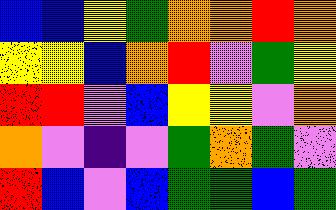[["blue", "blue", "yellow", "green", "orange", "orange", "red", "orange"], ["yellow", "yellow", "blue", "orange", "red", "violet", "green", "yellow"], ["red", "red", "violet", "blue", "yellow", "yellow", "violet", "orange"], ["orange", "violet", "indigo", "violet", "green", "orange", "green", "violet"], ["red", "blue", "violet", "blue", "green", "green", "blue", "green"]]